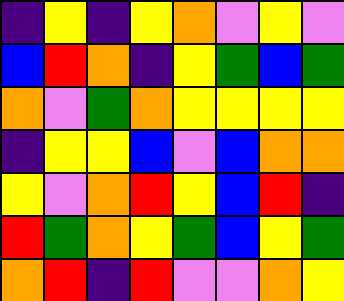[["indigo", "yellow", "indigo", "yellow", "orange", "violet", "yellow", "violet"], ["blue", "red", "orange", "indigo", "yellow", "green", "blue", "green"], ["orange", "violet", "green", "orange", "yellow", "yellow", "yellow", "yellow"], ["indigo", "yellow", "yellow", "blue", "violet", "blue", "orange", "orange"], ["yellow", "violet", "orange", "red", "yellow", "blue", "red", "indigo"], ["red", "green", "orange", "yellow", "green", "blue", "yellow", "green"], ["orange", "red", "indigo", "red", "violet", "violet", "orange", "yellow"]]